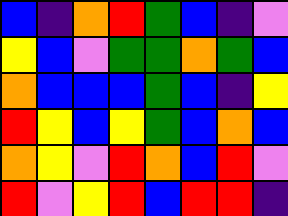[["blue", "indigo", "orange", "red", "green", "blue", "indigo", "violet"], ["yellow", "blue", "violet", "green", "green", "orange", "green", "blue"], ["orange", "blue", "blue", "blue", "green", "blue", "indigo", "yellow"], ["red", "yellow", "blue", "yellow", "green", "blue", "orange", "blue"], ["orange", "yellow", "violet", "red", "orange", "blue", "red", "violet"], ["red", "violet", "yellow", "red", "blue", "red", "red", "indigo"]]